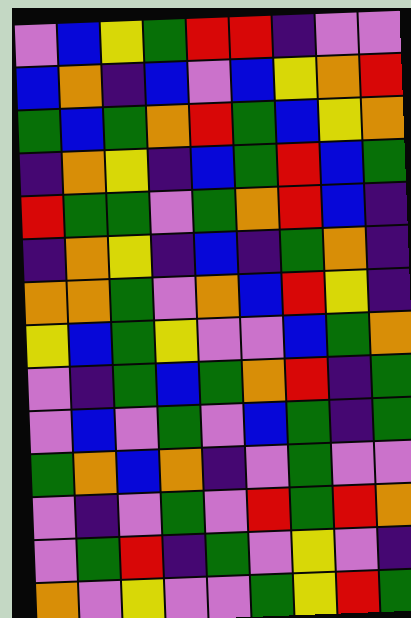[["violet", "blue", "yellow", "green", "red", "red", "indigo", "violet", "violet"], ["blue", "orange", "indigo", "blue", "violet", "blue", "yellow", "orange", "red"], ["green", "blue", "green", "orange", "red", "green", "blue", "yellow", "orange"], ["indigo", "orange", "yellow", "indigo", "blue", "green", "red", "blue", "green"], ["red", "green", "green", "violet", "green", "orange", "red", "blue", "indigo"], ["indigo", "orange", "yellow", "indigo", "blue", "indigo", "green", "orange", "indigo"], ["orange", "orange", "green", "violet", "orange", "blue", "red", "yellow", "indigo"], ["yellow", "blue", "green", "yellow", "violet", "violet", "blue", "green", "orange"], ["violet", "indigo", "green", "blue", "green", "orange", "red", "indigo", "green"], ["violet", "blue", "violet", "green", "violet", "blue", "green", "indigo", "green"], ["green", "orange", "blue", "orange", "indigo", "violet", "green", "violet", "violet"], ["violet", "indigo", "violet", "green", "violet", "red", "green", "red", "orange"], ["violet", "green", "red", "indigo", "green", "violet", "yellow", "violet", "indigo"], ["orange", "violet", "yellow", "violet", "violet", "green", "yellow", "red", "green"]]